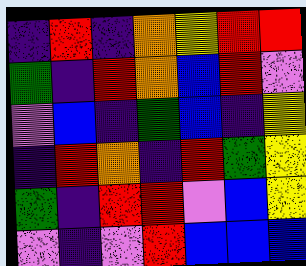[["indigo", "red", "indigo", "orange", "yellow", "red", "red"], ["green", "indigo", "red", "orange", "blue", "red", "violet"], ["violet", "blue", "indigo", "green", "blue", "indigo", "yellow"], ["indigo", "red", "orange", "indigo", "red", "green", "yellow"], ["green", "indigo", "red", "red", "violet", "blue", "yellow"], ["violet", "indigo", "violet", "red", "blue", "blue", "blue"]]